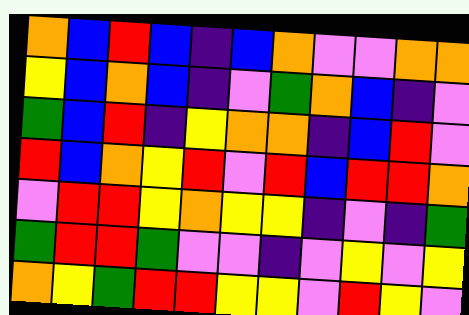[["orange", "blue", "red", "blue", "indigo", "blue", "orange", "violet", "violet", "orange", "orange"], ["yellow", "blue", "orange", "blue", "indigo", "violet", "green", "orange", "blue", "indigo", "violet"], ["green", "blue", "red", "indigo", "yellow", "orange", "orange", "indigo", "blue", "red", "violet"], ["red", "blue", "orange", "yellow", "red", "violet", "red", "blue", "red", "red", "orange"], ["violet", "red", "red", "yellow", "orange", "yellow", "yellow", "indigo", "violet", "indigo", "green"], ["green", "red", "red", "green", "violet", "violet", "indigo", "violet", "yellow", "violet", "yellow"], ["orange", "yellow", "green", "red", "red", "yellow", "yellow", "violet", "red", "yellow", "violet"]]